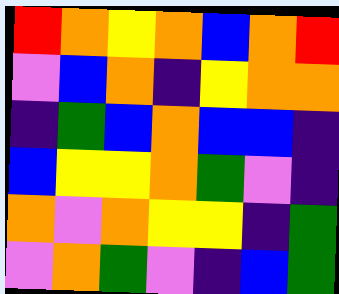[["red", "orange", "yellow", "orange", "blue", "orange", "red"], ["violet", "blue", "orange", "indigo", "yellow", "orange", "orange"], ["indigo", "green", "blue", "orange", "blue", "blue", "indigo"], ["blue", "yellow", "yellow", "orange", "green", "violet", "indigo"], ["orange", "violet", "orange", "yellow", "yellow", "indigo", "green"], ["violet", "orange", "green", "violet", "indigo", "blue", "green"]]